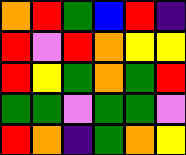[["orange", "red", "green", "blue", "red", "indigo"], ["red", "violet", "red", "orange", "yellow", "yellow"], ["red", "yellow", "green", "orange", "green", "red"], ["green", "green", "violet", "green", "green", "violet"], ["red", "orange", "indigo", "green", "orange", "yellow"]]